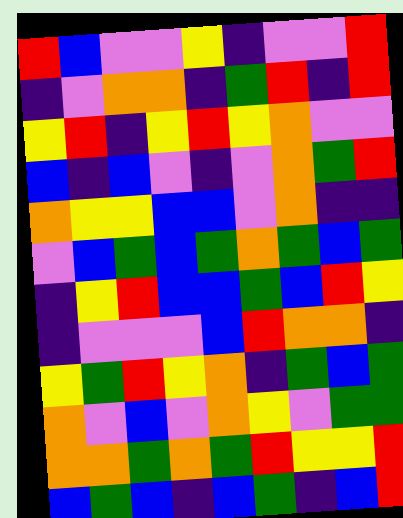[["red", "blue", "violet", "violet", "yellow", "indigo", "violet", "violet", "red"], ["indigo", "violet", "orange", "orange", "indigo", "green", "red", "indigo", "red"], ["yellow", "red", "indigo", "yellow", "red", "yellow", "orange", "violet", "violet"], ["blue", "indigo", "blue", "violet", "indigo", "violet", "orange", "green", "red"], ["orange", "yellow", "yellow", "blue", "blue", "violet", "orange", "indigo", "indigo"], ["violet", "blue", "green", "blue", "green", "orange", "green", "blue", "green"], ["indigo", "yellow", "red", "blue", "blue", "green", "blue", "red", "yellow"], ["indigo", "violet", "violet", "violet", "blue", "red", "orange", "orange", "indigo"], ["yellow", "green", "red", "yellow", "orange", "indigo", "green", "blue", "green"], ["orange", "violet", "blue", "violet", "orange", "yellow", "violet", "green", "green"], ["orange", "orange", "green", "orange", "green", "red", "yellow", "yellow", "red"], ["blue", "green", "blue", "indigo", "blue", "green", "indigo", "blue", "red"]]